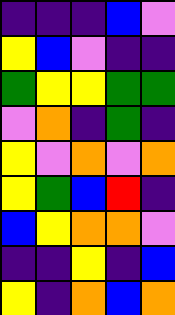[["indigo", "indigo", "indigo", "blue", "violet"], ["yellow", "blue", "violet", "indigo", "indigo"], ["green", "yellow", "yellow", "green", "green"], ["violet", "orange", "indigo", "green", "indigo"], ["yellow", "violet", "orange", "violet", "orange"], ["yellow", "green", "blue", "red", "indigo"], ["blue", "yellow", "orange", "orange", "violet"], ["indigo", "indigo", "yellow", "indigo", "blue"], ["yellow", "indigo", "orange", "blue", "orange"]]